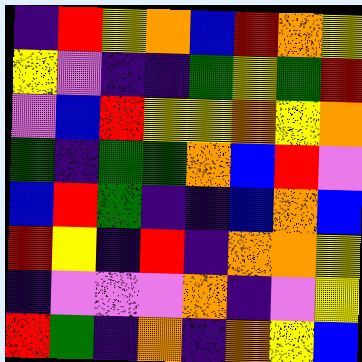[["indigo", "red", "yellow", "orange", "blue", "red", "orange", "yellow"], ["yellow", "violet", "indigo", "indigo", "green", "yellow", "green", "red"], ["violet", "blue", "red", "yellow", "yellow", "orange", "yellow", "orange"], ["green", "indigo", "green", "green", "orange", "blue", "red", "violet"], ["blue", "red", "green", "indigo", "indigo", "blue", "orange", "blue"], ["red", "yellow", "indigo", "red", "indigo", "orange", "orange", "yellow"], ["indigo", "violet", "violet", "violet", "orange", "indigo", "violet", "yellow"], ["red", "green", "indigo", "orange", "indigo", "orange", "yellow", "blue"]]